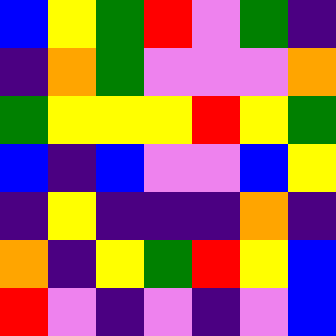[["blue", "yellow", "green", "red", "violet", "green", "indigo"], ["indigo", "orange", "green", "violet", "violet", "violet", "orange"], ["green", "yellow", "yellow", "yellow", "red", "yellow", "green"], ["blue", "indigo", "blue", "violet", "violet", "blue", "yellow"], ["indigo", "yellow", "indigo", "indigo", "indigo", "orange", "indigo"], ["orange", "indigo", "yellow", "green", "red", "yellow", "blue"], ["red", "violet", "indigo", "violet", "indigo", "violet", "blue"]]